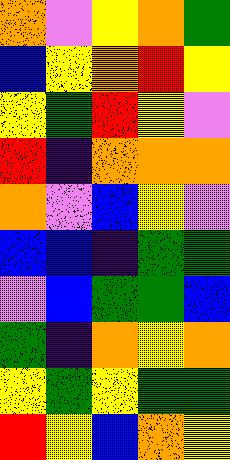[["orange", "violet", "yellow", "orange", "green"], ["blue", "yellow", "orange", "red", "yellow"], ["yellow", "green", "red", "yellow", "violet"], ["red", "indigo", "orange", "orange", "orange"], ["orange", "violet", "blue", "yellow", "violet"], ["blue", "blue", "indigo", "green", "green"], ["violet", "blue", "green", "green", "blue"], ["green", "indigo", "orange", "yellow", "orange"], ["yellow", "green", "yellow", "green", "green"], ["red", "yellow", "blue", "orange", "yellow"]]